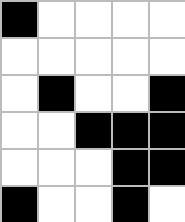[["black", "white", "white", "white", "white"], ["white", "white", "white", "white", "white"], ["white", "black", "white", "white", "black"], ["white", "white", "black", "black", "black"], ["white", "white", "white", "black", "black"], ["black", "white", "white", "black", "white"]]